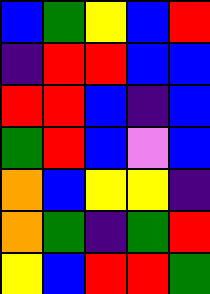[["blue", "green", "yellow", "blue", "red"], ["indigo", "red", "red", "blue", "blue"], ["red", "red", "blue", "indigo", "blue"], ["green", "red", "blue", "violet", "blue"], ["orange", "blue", "yellow", "yellow", "indigo"], ["orange", "green", "indigo", "green", "red"], ["yellow", "blue", "red", "red", "green"]]